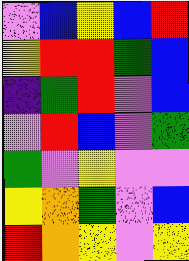[["violet", "blue", "yellow", "blue", "red"], ["yellow", "red", "red", "green", "blue"], ["indigo", "green", "red", "violet", "blue"], ["violet", "red", "blue", "violet", "green"], ["green", "violet", "yellow", "violet", "violet"], ["yellow", "orange", "green", "violet", "blue"], ["red", "orange", "yellow", "violet", "yellow"]]